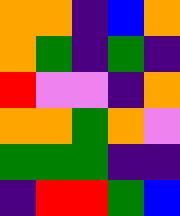[["orange", "orange", "indigo", "blue", "orange"], ["orange", "green", "indigo", "green", "indigo"], ["red", "violet", "violet", "indigo", "orange"], ["orange", "orange", "green", "orange", "violet"], ["green", "green", "green", "indigo", "indigo"], ["indigo", "red", "red", "green", "blue"]]